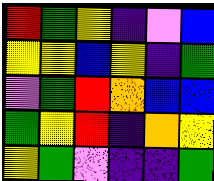[["red", "green", "yellow", "indigo", "violet", "blue"], ["yellow", "yellow", "blue", "yellow", "indigo", "green"], ["violet", "green", "red", "orange", "blue", "blue"], ["green", "yellow", "red", "indigo", "orange", "yellow"], ["yellow", "green", "violet", "indigo", "indigo", "green"]]